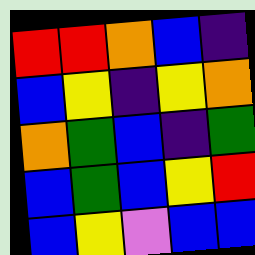[["red", "red", "orange", "blue", "indigo"], ["blue", "yellow", "indigo", "yellow", "orange"], ["orange", "green", "blue", "indigo", "green"], ["blue", "green", "blue", "yellow", "red"], ["blue", "yellow", "violet", "blue", "blue"]]